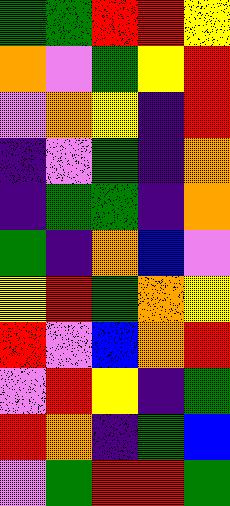[["green", "green", "red", "red", "yellow"], ["orange", "violet", "green", "yellow", "red"], ["violet", "orange", "yellow", "indigo", "red"], ["indigo", "violet", "green", "indigo", "orange"], ["indigo", "green", "green", "indigo", "orange"], ["green", "indigo", "orange", "blue", "violet"], ["yellow", "red", "green", "orange", "yellow"], ["red", "violet", "blue", "orange", "red"], ["violet", "red", "yellow", "indigo", "green"], ["red", "orange", "indigo", "green", "blue"], ["violet", "green", "red", "red", "green"]]